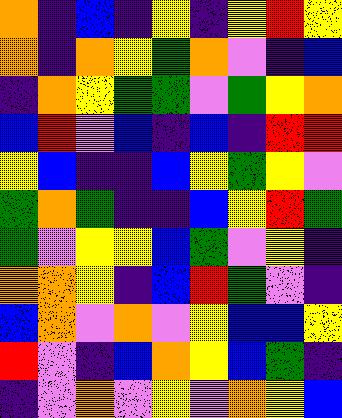[["orange", "indigo", "blue", "indigo", "yellow", "indigo", "yellow", "red", "yellow"], ["orange", "indigo", "orange", "yellow", "green", "orange", "violet", "indigo", "blue"], ["indigo", "orange", "yellow", "green", "green", "violet", "green", "yellow", "orange"], ["blue", "red", "violet", "blue", "indigo", "blue", "indigo", "red", "red"], ["yellow", "blue", "indigo", "indigo", "blue", "yellow", "green", "yellow", "violet"], ["green", "orange", "green", "indigo", "indigo", "blue", "yellow", "red", "green"], ["green", "violet", "yellow", "yellow", "blue", "green", "violet", "yellow", "indigo"], ["orange", "orange", "yellow", "indigo", "blue", "red", "green", "violet", "indigo"], ["blue", "orange", "violet", "orange", "violet", "yellow", "blue", "blue", "yellow"], ["red", "violet", "indigo", "blue", "orange", "yellow", "blue", "green", "indigo"], ["indigo", "violet", "orange", "violet", "yellow", "violet", "orange", "yellow", "blue"]]